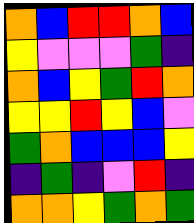[["orange", "blue", "red", "red", "orange", "blue"], ["yellow", "violet", "violet", "violet", "green", "indigo"], ["orange", "blue", "yellow", "green", "red", "orange"], ["yellow", "yellow", "red", "yellow", "blue", "violet"], ["green", "orange", "blue", "blue", "blue", "yellow"], ["indigo", "green", "indigo", "violet", "red", "indigo"], ["orange", "orange", "yellow", "green", "orange", "green"]]